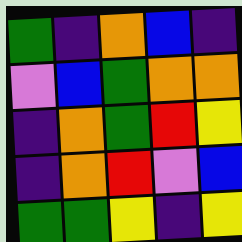[["green", "indigo", "orange", "blue", "indigo"], ["violet", "blue", "green", "orange", "orange"], ["indigo", "orange", "green", "red", "yellow"], ["indigo", "orange", "red", "violet", "blue"], ["green", "green", "yellow", "indigo", "yellow"]]